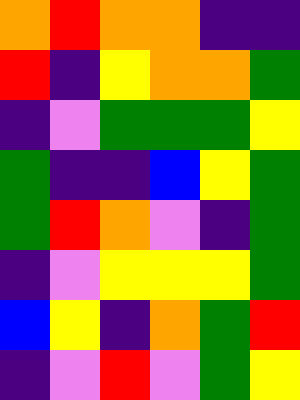[["orange", "red", "orange", "orange", "indigo", "indigo"], ["red", "indigo", "yellow", "orange", "orange", "green"], ["indigo", "violet", "green", "green", "green", "yellow"], ["green", "indigo", "indigo", "blue", "yellow", "green"], ["green", "red", "orange", "violet", "indigo", "green"], ["indigo", "violet", "yellow", "yellow", "yellow", "green"], ["blue", "yellow", "indigo", "orange", "green", "red"], ["indigo", "violet", "red", "violet", "green", "yellow"]]